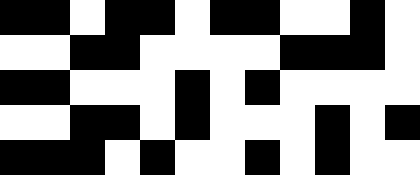[["black", "black", "white", "black", "black", "white", "black", "black", "white", "white", "black", "white"], ["white", "white", "black", "black", "white", "white", "white", "white", "black", "black", "black", "white"], ["black", "black", "white", "white", "white", "black", "white", "black", "white", "white", "white", "white"], ["white", "white", "black", "black", "white", "black", "white", "white", "white", "black", "white", "black"], ["black", "black", "black", "white", "black", "white", "white", "black", "white", "black", "white", "white"]]